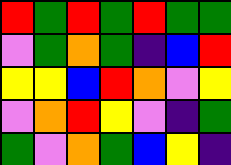[["red", "green", "red", "green", "red", "green", "green"], ["violet", "green", "orange", "green", "indigo", "blue", "red"], ["yellow", "yellow", "blue", "red", "orange", "violet", "yellow"], ["violet", "orange", "red", "yellow", "violet", "indigo", "green"], ["green", "violet", "orange", "green", "blue", "yellow", "indigo"]]